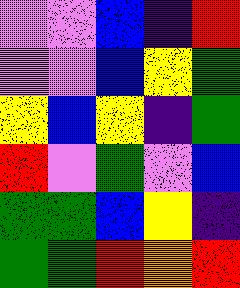[["violet", "violet", "blue", "indigo", "red"], ["violet", "violet", "blue", "yellow", "green"], ["yellow", "blue", "yellow", "indigo", "green"], ["red", "violet", "green", "violet", "blue"], ["green", "green", "blue", "yellow", "indigo"], ["green", "green", "red", "orange", "red"]]